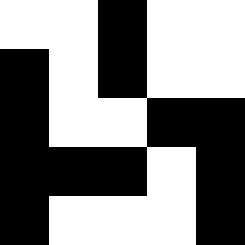[["white", "white", "black", "white", "white"], ["black", "white", "black", "white", "white"], ["black", "white", "white", "black", "black"], ["black", "black", "black", "white", "black"], ["black", "white", "white", "white", "black"]]